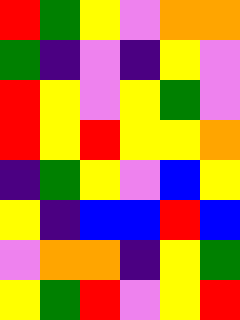[["red", "green", "yellow", "violet", "orange", "orange"], ["green", "indigo", "violet", "indigo", "yellow", "violet"], ["red", "yellow", "violet", "yellow", "green", "violet"], ["red", "yellow", "red", "yellow", "yellow", "orange"], ["indigo", "green", "yellow", "violet", "blue", "yellow"], ["yellow", "indigo", "blue", "blue", "red", "blue"], ["violet", "orange", "orange", "indigo", "yellow", "green"], ["yellow", "green", "red", "violet", "yellow", "red"]]